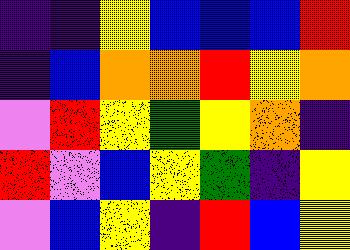[["indigo", "indigo", "yellow", "blue", "blue", "blue", "red"], ["indigo", "blue", "orange", "orange", "red", "yellow", "orange"], ["violet", "red", "yellow", "green", "yellow", "orange", "indigo"], ["red", "violet", "blue", "yellow", "green", "indigo", "yellow"], ["violet", "blue", "yellow", "indigo", "red", "blue", "yellow"]]